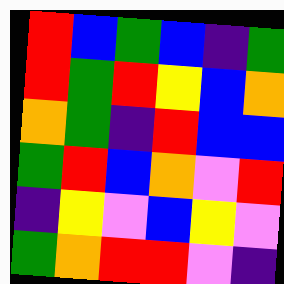[["red", "blue", "green", "blue", "indigo", "green"], ["red", "green", "red", "yellow", "blue", "orange"], ["orange", "green", "indigo", "red", "blue", "blue"], ["green", "red", "blue", "orange", "violet", "red"], ["indigo", "yellow", "violet", "blue", "yellow", "violet"], ["green", "orange", "red", "red", "violet", "indigo"]]